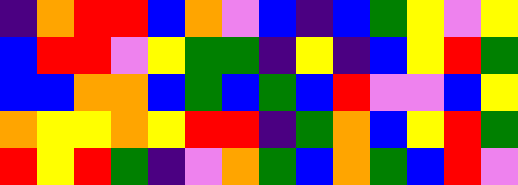[["indigo", "orange", "red", "red", "blue", "orange", "violet", "blue", "indigo", "blue", "green", "yellow", "violet", "yellow"], ["blue", "red", "red", "violet", "yellow", "green", "green", "indigo", "yellow", "indigo", "blue", "yellow", "red", "green"], ["blue", "blue", "orange", "orange", "blue", "green", "blue", "green", "blue", "red", "violet", "violet", "blue", "yellow"], ["orange", "yellow", "yellow", "orange", "yellow", "red", "red", "indigo", "green", "orange", "blue", "yellow", "red", "green"], ["red", "yellow", "red", "green", "indigo", "violet", "orange", "green", "blue", "orange", "green", "blue", "red", "violet"]]